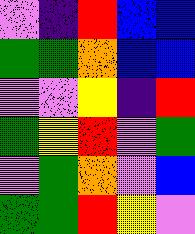[["violet", "indigo", "red", "blue", "blue"], ["green", "green", "orange", "blue", "blue"], ["violet", "violet", "yellow", "indigo", "red"], ["green", "yellow", "red", "violet", "green"], ["violet", "green", "orange", "violet", "blue"], ["green", "green", "red", "yellow", "violet"]]